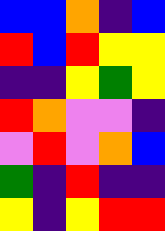[["blue", "blue", "orange", "indigo", "blue"], ["red", "blue", "red", "yellow", "yellow"], ["indigo", "indigo", "yellow", "green", "yellow"], ["red", "orange", "violet", "violet", "indigo"], ["violet", "red", "violet", "orange", "blue"], ["green", "indigo", "red", "indigo", "indigo"], ["yellow", "indigo", "yellow", "red", "red"]]